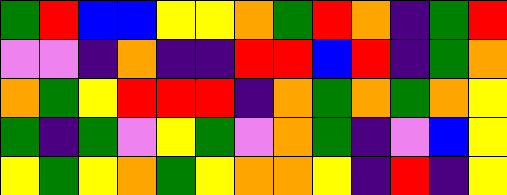[["green", "red", "blue", "blue", "yellow", "yellow", "orange", "green", "red", "orange", "indigo", "green", "red"], ["violet", "violet", "indigo", "orange", "indigo", "indigo", "red", "red", "blue", "red", "indigo", "green", "orange"], ["orange", "green", "yellow", "red", "red", "red", "indigo", "orange", "green", "orange", "green", "orange", "yellow"], ["green", "indigo", "green", "violet", "yellow", "green", "violet", "orange", "green", "indigo", "violet", "blue", "yellow"], ["yellow", "green", "yellow", "orange", "green", "yellow", "orange", "orange", "yellow", "indigo", "red", "indigo", "yellow"]]